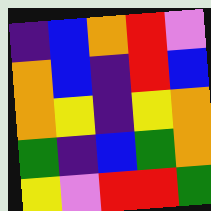[["indigo", "blue", "orange", "red", "violet"], ["orange", "blue", "indigo", "red", "blue"], ["orange", "yellow", "indigo", "yellow", "orange"], ["green", "indigo", "blue", "green", "orange"], ["yellow", "violet", "red", "red", "green"]]